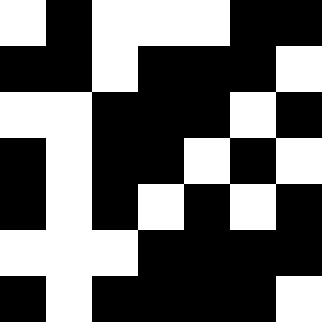[["white", "black", "white", "white", "white", "black", "black"], ["black", "black", "white", "black", "black", "black", "white"], ["white", "white", "black", "black", "black", "white", "black"], ["black", "white", "black", "black", "white", "black", "white"], ["black", "white", "black", "white", "black", "white", "black"], ["white", "white", "white", "black", "black", "black", "black"], ["black", "white", "black", "black", "black", "black", "white"]]